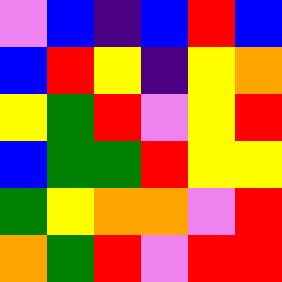[["violet", "blue", "indigo", "blue", "red", "blue"], ["blue", "red", "yellow", "indigo", "yellow", "orange"], ["yellow", "green", "red", "violet", "yellow", "red"], ["blue", "green", "green", "red", "yellow", "yellow"], ["green", "yellow", "orange", "orange", "violet", "red"], ["orange", "green", "red", "violet", "red", "red"]]